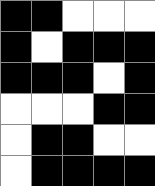[["black", "black", "white", "white", "white"], ["black", "white", "black", "black", "black"], ["black", "black", "black", "white", "black"], ["white", "white", "white", "black", "black"], ["white", "black", "black", "white", "white"], ["white", "black", "black", "black", "black"]]